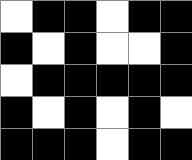[["white", "black", "black", "white", "black", "black"], ["black", "white", "black", "white", "white", "black"], ["white", "black", "black", "black", "black", "black"], ["black", "white", "black", "white", "black", "white"], ["black", "black", "black", "white", "black", "black"]]